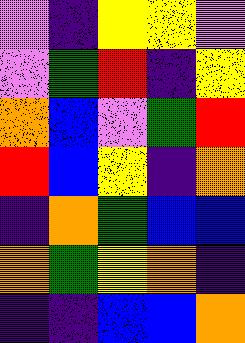[["violet", "indigo", "yellow", "yellow", "violet"], ["violet", "green", "red", "indigo", "yellow"], ["orange", "blue", "violet", "green", "red"], ["red", "blue", "yellow", "indigo", "orange"], ["indigo", "orange", "green", "blue", "blue"], ["orange", "green", "yellow", "orange", "indigo"], ["indigo", "indigo", "blue", "blue", "orange"]]